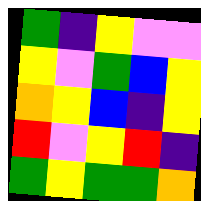[["green", "indigo", "yellow", "violet", "violet"], ["yellow", "violet", "green", "blue", "yellow"], ["orange", "yellow", "blue", "indigo", "yellow"], ["red", "violet", "yellow", "red", "indigo"], ["green", "yellow", "green", "green", "orange"]]